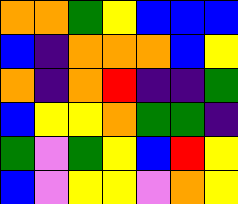[["orange", "orange", "green", "yellow", "blue", "blue", "blue"], ["blue", "indigo", "orange", "orange", "orange", "blue", "yellow"], ["orange", "indigo", "orange", "red", "indigo", "indigo", "green"], ["blue", "yellow", "yellow", "orange", "green", "green", "indigo"], ["green", "violet", "green", "yellow", "blue", "red", "yellow"], ["blue", "violet", "yellow", "yellow", "violet", "orange", "yellow"]]